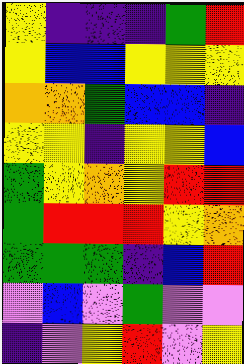[["yellow", "indigo", "indigo", "indigo", "green", "red"], ["yellow", "blue", "blue", "yellow", "yellow", "yellow"], ["orange", "orange", "green", "blue", "blue", "indigo"], ["yellow", "yellow", "indigo", "yellow", "yellow", "blue"], ["green", "yellow", "orange", "yellow", "red", "red"], ["green", "red", "red", "red", "yellow", "orange"], ["green", "green", "green", "indigo", "blue", "red"], ["violet", "blue", "violet", "green", "violet", "violet"], ["indigo", "violet", "yellow", "red", "violet", "yellow"]]